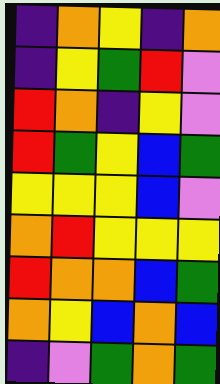[["indigo", "orange", "yellow", "indigo", "orange"], ["indigo", "yellow", "green", "red", "violet"], ["red", "orange", "indigo", "yellow", "violet"], ["red", "green", "yellow", "blue", "green"], ["yellow", "yellow", "yellow", "blue", "violet"], ["orange", "red", "yellow", "yellow", "yellow"], ["red", "orange", "orange", "blue", "green"], ["orange", "yellow", "blue", "orange", "blue"], ["indigo", "violet", "green", "orange", "green"]]